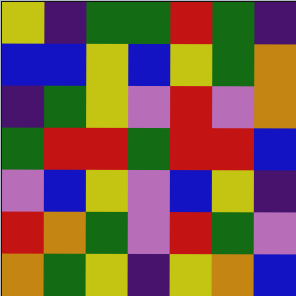[["yellow", "indigo", "green", "green", "red", "green", "indigo"], ["blue", "blue", "yellow", "blue", "yellow", "green", "orange"], ["indigo", "green", "yellow", "violet", "red", "violet", "orange"], ["green", "red", "red", "green", "red", "red", "blue"], ["violet", "blue", "yellow", "violet", "blue", "yellow", "indigo"], ["red", "orange", "green", "violet", "red", "green", "violet"], ["orange", "green", "yellow", "indigo", "yellow", "orange", "blue"]]